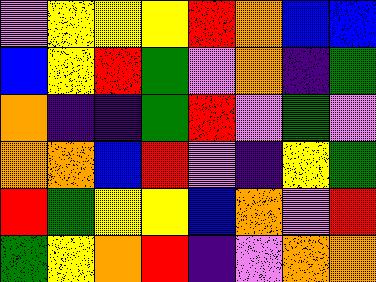[["violet", "yellow", "yellow", "yellow", "red", "orange", "blue", "blue"], ["blue", "yellow", "red", "green", "violet", "orange", "indigo", "green"], ["orange", "indigo", "indigo", "green", "red", "violet", "green", "violet"], ["orange", "orange", "blue", "red", "violet", "indigo", "yellow", "green"], ["red", "green", "yellow", "yellow", "blue", "orange", "violet", "red"], ["green", "yellow", "orange", "red", "indigo", "violet", "orange", "orange"]]